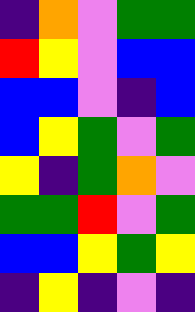[["indigo", "orange", "violet", "green", "green"], ["red", "yellow", "violet", "blue", "blue"], ["blue", "blue", "violet", "indigo", "blue"], ["blue", "yellow", "green", "violet", "green"], ["yellow", "indigo", "green", "orange", "violet"], ["green", "green", "red", "violet", "green"], ["blue", "blue", "yellow", "green", "yellow"], ["indigo", "yellow", "indigo", "violet", "indigo"]]